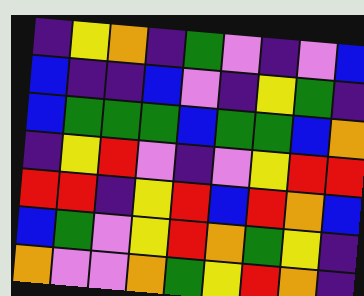[["indigo", "yellow", "orange", "indigo", "green", "violet", "indigo", "violet", "blue"], ["blue", "indigo", "indigo", "blue", "violet", "indigo", "yellow", "green", "indigo"], ["blue", "green", "green", "green", "blue", "green", "green", "blue", "orange"], ["indigo", "yellow", "red", "violet", "indigo", "violet", "yellow", "red", "red"], ["red", "red", "indigo", "yellow", "red", "blue", "red", "orange", "blue"], ["blue", "green", "violet", "yellow", "red", "orange", "green", "yellow", "indigo"], ["orange", "violet", "violet", "orange", "green", "yellow", "red", "orange", "indigo"]]